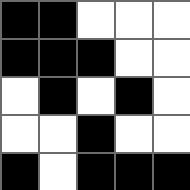[["black", "black", "white", "white", "white"], ["black", "black", "black", "white", "white"], ["white", "black", "white", "black", "white"], ["white", "white", "black", "white", "white"], ["black", "white", "black", "black", "black"]]